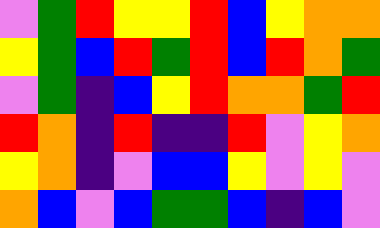[["violet", "green", "red", "yellow", "yellow", "red", "blue", "yellow", "orange", "orange"], ["yellow", "green", "blue", "red", "green", "red", "blue", "red", "orange", "green"], ["violet", "green", "indigo", "blue", "yellow", "red", "orange", "orange", "green", "red"], ["red", "orange", "indigo", "red", "indigo", "indigo", "red", "violet", "yellow", "orange"], ["yellow", "orange", "indigo", "violet", "blue", "blue", "yellow", "violet", "yellow", "violet"], ["orange", "blue", "violet", "blue", "green", "green", "blue", "indigo", "blue", "violet"]]